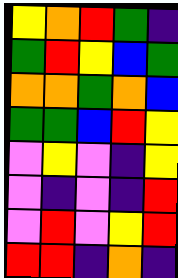[["yellow", "orange", "red", "green", "indigo"], ["green", "red", "yellow", "blue", "green"], ["orange", "orange", "green", "orange", "blue"], ["green", "green", "blue", "red", "yellow"], ["violet", "yellow", "violet", "indigo", "yellow"], ["violet", "indigo", "violet", "indigo", "red"], ["violet", "red", "violet", "yellow", "red"], ["red", "red", "indigo", "orange", "indigo"]]